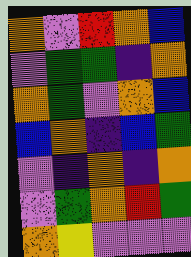[["orange", "violet", "red", "orange", "blue"], ["violet", "green", "green", "indigo", "orange"], ["orange", "green", "violet", "orange", "blue"], ["blue", "orange", "indigo", "blue", "green"], ["violet", "indigo", "orange", "indigo", "orange"], ["violet", "green", "orange", "red", "green"], ["orange", "yellow", "violet", "violet", "violet"]]